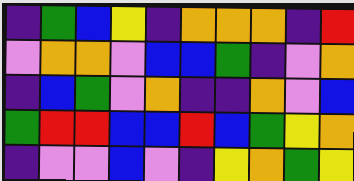[["indigo", "green", "blue", "yellow", "indigo", "orange", "orange", "orange", "indigo", "red"], ["violet", "orange", "orange", "violet", "blue", "blue", "green", "indigo", "violet", "orange"], ["indigo", "blue", "green", "violet", "orange", "indigo", "indigo", "orange", "violet", "blue"], ["green", "red", "red", "blue", "blue", "red", "blue", "green", "yellow", "orange"], ["indigo", "violet", "violet", "blue", "violet", "indigo", "yellow", "orange", "green", "yellow"]]